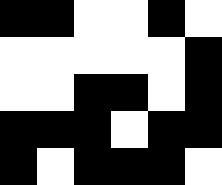[["black", "black", "white", "white", "black", "white"], ["white", "white", "white", "white", "white", "black"], ["white", "white", "black", "black", "white", "black"], ["black", "black", "black", "white", "black", "black"], ["black", "white", "black", "black", "black", "white"]]